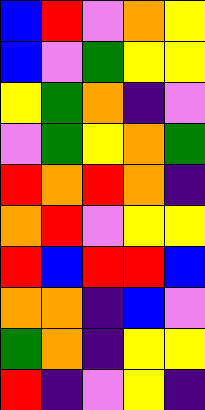[["blue", "red", "violet", "orange", "yellow"], ["blue", "violet", "green", "yellow", "yellow"], ["yellow", "green", "orange", "indigo", "violet"], ["violet", "green", "yellow", "orange", "green"], ["red", "orange", "red", "orange", "indigo"], ["orange", "red", "violet", "yellow", "yellow"], ["red", "blue", "red", "red", "blue"], ["orange", "orange", "indigo", "blue", "violet"], ["green", "orange", "indigo", "yellow", "yellow"], ["red", "indigo", "violet", "yellow", "indigo"]]